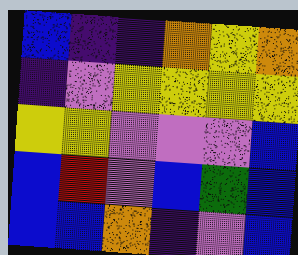[["blue", "indigo", "indigo", "orange", "yellow", "orange"], ["indigo", "violet", "yellow", "yellow", "yellow", "yellow"], ["yellow", "yellow", "violet", "violet", "violet", "blue"], ["blue", "red", "violet", "blue", "green", "blue"], ["blue", "blue", "orange", "indigo", "violet", "blue"]]